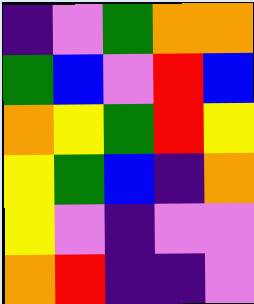[["indigo", "violet", "green", "orange", "orange"], ["green", "blue", "violet", "red", "blue"], ["orange", "yellow", "green", "red", "yellow"], ["yellow", "green", "blue", "indigo", "orange"], ["yellow", "violet", "indigo", "violet", "violet"], ["orange", "red", "indigo", "indigo", "violet"]]